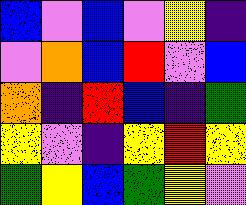[["blue", "violet", "blue", "violet", "yellow", "indigo"], ["violet", "orange", "blue", "red", "violet", "blue"], ["orange", "indigo", "red", "blue", "indigo", "green"], ["yellow", "violet", "indigo", "yellow", "red", "yellow"], ["green", "yellow", "blue", "green", "yellow", "violet"]]